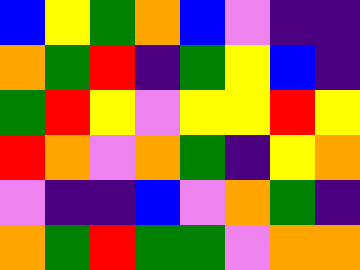[["blue", "yellow", "green", "orange", "blue", "violet", "indigo", "indigo"], ["orange", "green", "red", "indigo", "green", "yellow", "blue", "indigo"], ["green", "red", "yellow", "violet", "yellow", "yellow", "red", "yellow"], ["red", "orange", "violet", "orange", "green", "indigo", "yellow", "orange"], ["violet", "indigo", "indigo", "blue", "violet", "orange", "green", "indigo"], ["orange", "green", "red", "green", "green", "violet", "orange", "orange"]]